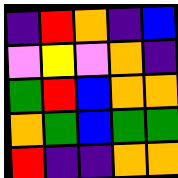[["indigo", "red", "orange", "indigo", "blue"], ["violet", "yellow", "violet", "orange", "indigo"], ["green", "red", "blue", "orange", "orange"], ["orange", "green", "blue", "green", "green"], ["red", "indigo", "indigo", "orange", "orange"]]